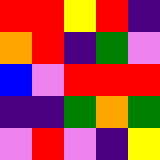[["red", "red", "yellow", "red", "indigo"], ["orange", "red", "indigo", "green", "violet"], ["blue", "violet", "red", "red", "red"], ["indigo", "indigo", "green", "orange", "green"], ["violet", "red", "violet", "indigo", "yellow"]]